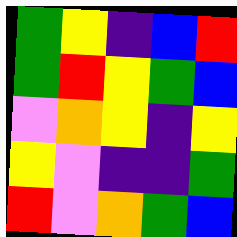[["green", "yellow", "indigo", "blue", "red"], ["green", "red", "yellow", "green", "blue"], ["violet", "orange", "yellow", "indigo", "yellow"], ["yellow", "violet", "indigo", "indigo", "green"], ["red", "violet", "orange", "green", "blue"]]